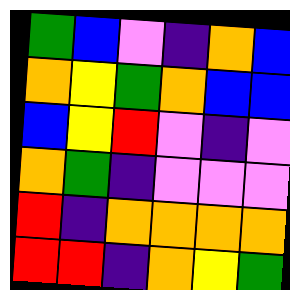[["green", "blue", "violet", "indigo", "orange", "blue"], ["orange", "yellow", "green", "orange", "blue", "blue"], ["blue", "yellow", "red", "violet", "indigo", "violet"], ["orange", "green", "indigo", "violet", "violet", "violet"], ["red", "indigo", "orange", "orange", "orange", "orange"], ["red", "red", "indigo", "orange", "yellow", "green"]]